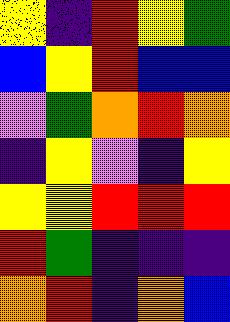[["yellow", "indigo", "red", "yellow", "green"], ["blue", "yellow", "red", "blue", "blue"], ["violet", "green", "orange", "red", "orange"], ["indigo", "yellow", "violet", "indigo", "yellow"], ["yellow", "yellow", "red", "red", "red"], ["red", "green", "indigo", "indigo", "indigo"], ["orange", "red", "indigo", "orange", "blue"]]